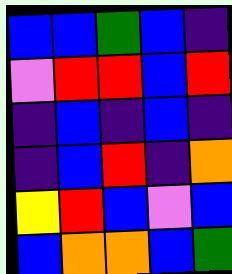[["blue", "blue", "green", "blue", "indigo"], ["violet", "red", "red", "blue", "red"], ["indigo", "blue", "indigo", "blue", "indigo"], ["indigo", "blue", "red", "indigo", "orange"], ["yellow", "red", "blue", "violet", "blue"], ["blue", "orange", "orange", "blue", "green"]]